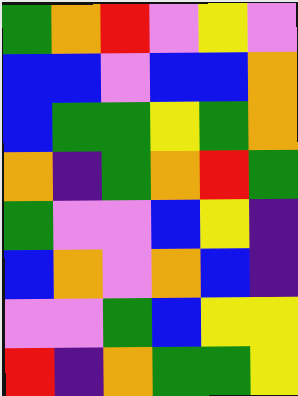[["green", "orange", "red", "violet", "yellow", "violet"], ["blue", "blue", "violet", "blue", "blue", "orange"], ["blue", "green", "green", "yellow", "green", "orange"], ["orange", "indigo", "green", "orange", "red", "green"], ["green", "violet", "violet", "blue", "yellow", "indigo"], ["blue", "orange", "violet", "orange", "blue", "indigo"], ["violet", "violet", "green", "blue", "yellow", "yellow"], ["red", "indigo", "orange", "green", "green", "yellow"]]